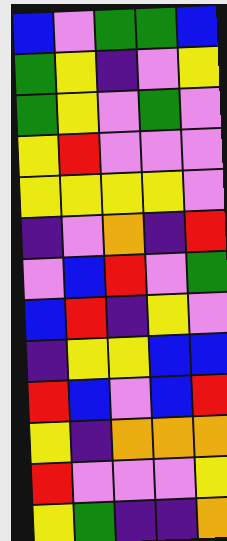[["blue", "violet", "green", "green", "blue"], ["green", "yellow", "indigo", "violet", "yellow"], ["green", "yellow", "violet", "green", "violet"], ["yellow", "red", "violet", "violet", "violet"], ["yellow", "yellow", "yellow", "yellow", "violet"], ["indigo", "violet", "orange", "indigo", "red"], ["violet", "blue", "red", "violet", "green"], ["blue", "red", "indigo", "yellow", "violet"], ["indigo", "yellow", "yellow", "blue", "blue"], ["red", "blue", "violet", "blue", "red"], ["yellow", "indigo", "orange", "orange", "orange"], ["red", "violet", "violet", "violet", "yellow"], ["yellow", "green", "indigo", "indigo", "orange"]]